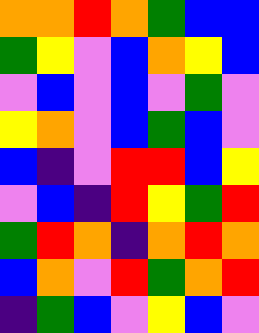[["orange", "orange", "red", "orange", "green", "blue", "blue"], ["green", "yellow", "violet", "blue", "orange", "yellow", "blue"], ["violet", "blue", "violet", "blue", "violet", "green", "violet"], ["yellow", "orange", "violet", "blue", "green", "blue", "violet"], ["blue", "indigo", "violet", "red", "red", "blue", "yellow"], ["violet", "blue", "indigo", "red", "yellow", "green", "red"], ["green", "red", "orange", "indigo", "orange", "red", "orange"], ["blue", "orange", "violet", "red", "green", "orange", "red"], ["indigo", "green", "blue", "violet", "yellow", "blue", "violet"]]